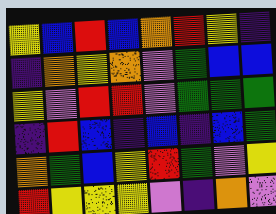[["yellow", "blue", "red", "blue", "orange", "red", "yellow", "indigo"], ["indigo", "orange", "yellow", "orange", "violet", "green", "blue", "blue"], ["yellow", "violet", "red", "red", "violet", "green", "green", "green"], ["indigo", "red", "blue", "indigo", "blue", "indigo", "blue", "green"], ["orange", "green", "blue", "yellow", "red", "green", "violet", "yellow"], ["red", "yellow", "yellow", "yellow", "violet", "indigo", "orange", "violet"]]